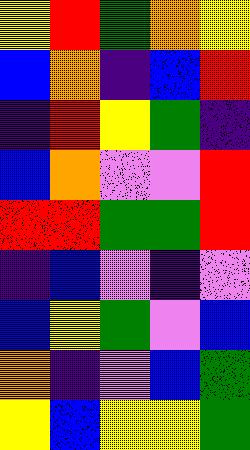[["yellow", "red", "green", "orange", "yellow"], ["blue", "orange", "indigo", "blue", "red"], ["indigo", "red", "yellow", "green", "indigo"], ["blue", "orange", "violet", "violet", "red"], ["red", "red", "green", "green", "red"], ["indigo", "blue", "violet", "indigo", "violet"], ["blue", "yellow", "green", "violet", "blue"], ["orange", "indigo", "violet", "blue", "green"], ["yellow", "blue", "yellow", "yellow", "green"]]